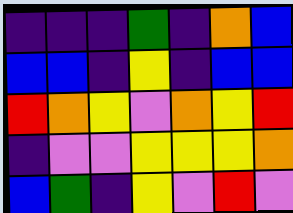[["indigo", "indigo", "indigo", "green", "indigo", "orange", "blue"], ["blue", "blue", "indigo", "yellow", "indigo", "blue", "blue"], ["red", "orange", "yellow", "violet", "orange", "yellow", "red"], ["indigo", "violet", "violet", "yellow", "yellow", "yellow", "orange"], ["blue", "green", "indigo", "yellow", "violet", "red", "violet"]]